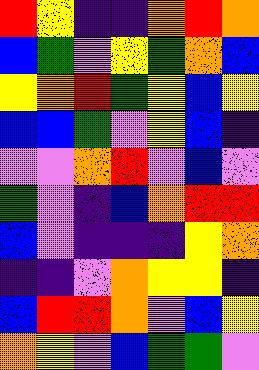[["red", "yellow", "indigo", "indigo", "orange", "red", "orange"], ["blue", "green", "violet", "yellow", "green", "orange", "blue"], ["yellow", "orange", "red", "green", "yellow", "blue", "yellow"], ["blue", "blue", "green", "violet", "yellow", "blue", "indigo"], ["violet", "violet", "orange", "red", "violet", "blue", "violet"], ["green", "violet", "indigo", "blue", "orange", "red", "red"], ["blue", "violet", "indigo", "indigo", "indigo", "yellow", "orange"], ["indigo", "indigo", "violet", "orange", "yellow", "yellow", "indigo"], ["blue", "red", "red", "orange", "violet", "blue", "yellow"], ["orange", "yellow", "violet", "blue", "green", "green", "violet"]]